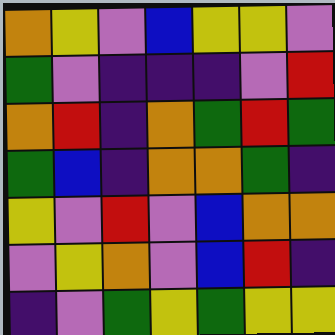[["orange", "yellow", "violet", "blue", "yellow", "yellow", "violet"], ["green", "violet", "indigo", "indigo", "indigo", "violet", "red"], ["orange", "red", "indigo", "orange", "green", "red", "green"], ["green", "blue", "indigo", "orange", "orange", "green", "indigo"], ["yellow", "violet", "red", "violet", "blue", "orange", "orange"], ["violet", "yellow", "orange", "violet", "blue", "red", "indigo"], ["indigo", "violet", "green", "yellow", "green", "yellow", "yellow"]]